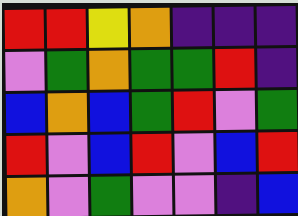[["red", "red", "yellow", "orange", "indigo", "indigo", "indigo"], ["violet", "green", "orange", "green", "green", "red", "indigo"], ["blue", "orange", "blue", "green", "red", "violet", "green"], ["red", "violet", "blue", "red", "violet", "blue", "red"], ["orange", "violet", "green", "violet", "violet", "indigo", "blue"]]